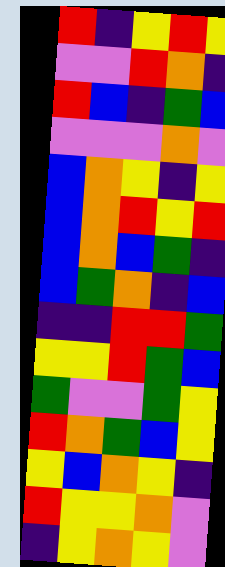[["red", "indigo", "yellow", "red", "yellow"], ["violet", "violet", "red", "orange", "indigo"], ["red", "blue", "indigo", "green", "blue"], ["violet", "violet", "violet", "orange", "violet"], ["blue", "orange", "yellow", "indigo", "yellow"], ["blue", "orange", "red", "yellow", "red"], ["blue", "orange", "blue", "green", "indigo"], ["blue", "green", "orange", "indigo", "blue"], ["indigo", "indigo", "red", "red", "green"], ["yellow", "yellow", "red", "green", "blue"], ["green", "violet", "violet", "green", "yellow"], ["red", "orange", "green", "blue", "yellow"], ["yellow", "blue", "orange", "yellow", "indigo"], ["red", "yellow", "yellow", "orange", "violet"], ["indigo", "yellow", "orange", "yellow", "violet"]]